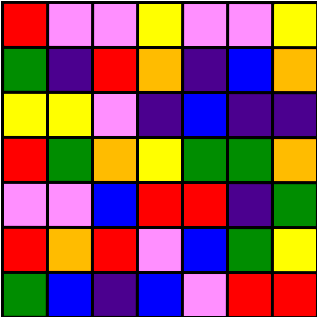[["red", "violet", "violet", "yellow", "violet", "violet", "yellow"], ["green", "indigo", "red", "orange", "indigo", "blue", "orange"], ["yellow", "yellow", "violet", "indigo", "blue", "indigo", "indigo"], ["red", "green", "orange", "yellow", "green", "green", "orange"], ["violet", "violet", "blue", "red", "red", "indigo", "green"], ["red", "orange", "red", "violet", "blue", "green", "yellow"], ["green", "blue", "indigo", "blue", "violet", "red", "red"]]